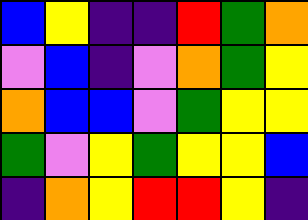[["blue", "yellow", "indigo", "indigo", "red", "green", "orange"], ["violet", "blue", "indigo", "violet", "orange", "green", "yellow"], ["orange", "blue", "blue", "violet", "green", "yellow", "yellow"], ["green", "violet", "yellow", "green", "yellow", "yellow", "blue"], ["indigo", "orange", "yellow", "red", "red", "yellow", "indigo"]]